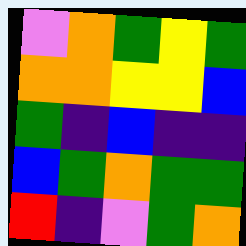[["violet", "orange", "green", "yellow", "green"], ["orange", "orange", "yellow", "yellow", "blue"], ["green", "indigo", "blue", "indigo", "indigo"], ["blue", "green", "orange", "green", "green"], ["red", "indigo", "violet", "green", "orange"]]